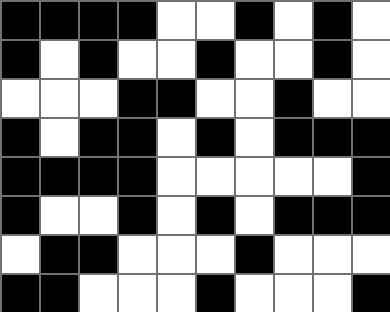[["black", "black", "black", "black", "white", "white", "black", "white", "black", "white"], ["black", "white", "black", "white", "white", "black", "white", "white", "black", "white"], ["white", "white", "white", "black", "black", "white", "white", "black", "white", "white"], ["black", "white", "black", "black", "white", "black", "white", "black", "black", "black"], ["black", "black", "black", "black", "white", "white", "white", "white", "white", "black"], ["black", "white", "white", "black", "white", "black", "white", "black", "black", "black"], ["white", "black", "black", "white", "white", "white", "black", "white", "white", "white"], ["black", "black", "white", "white", "white", "black", "white", "white", "white", "black"]]